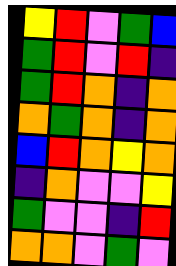[["yellow", "red", "violet", "green", "blue"], ["green", "red", "violet", "red", "indigo"], ["green", "red", "orange", "indigo", "orange"], ["orange", "green", "orange", "indigo", "orange"], ["blue", "red", "orange", "yellow", "orange"], ["indigo", "orange", "violet", "violet", "yellow"], ["green", "violet", "violet", "indigo", "red"], ["orange", "orange", "violet", "green", "violet"]]